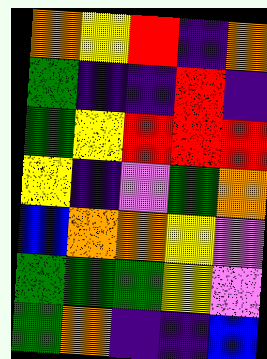[["orange", "yellow", "red", "indigo", "orange"], ["green", "indigo", "indigo", "red", "indigo"], ["green", "yellow", "red", "red", "red"], ["yellow", "indigo", "violet", "green", "orange"], ["blue", "orange", "orange", "yellow", "violet"], ["green", "green", "green", "yellow", "violet"], ["green", "orange", "indigo", "indigo", "blue"]]